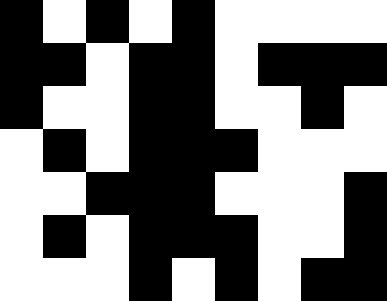[["black", "white", "black", "white", "black", "white", "white", "white", "white"], ["black", "black", "white", "black", "black", "white", "black", "black", "black"], ["black", "white", "white", "black", "black", "white", "white", "black", "white"], ["white", "black", "white", "black", "black", "black", "white", "white", "white"], ["white", "white", "black", "black", "black", "white", "white", "white", "black"], ["white", "black", "white", "black", "black", "black", "white", "white", "black"], ["white", "white", "white", "black", "white", "black", "white", "black", "black"]]